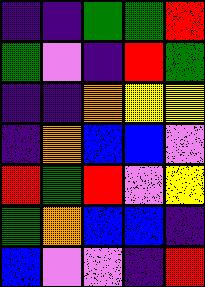[["indigo", "indigo", "green", "green", "red"], ["green", "violet", "indigo", "red", "green"], ["indigo", "indigo", "orange", "yellow", "yellow"], ["indigo", "orange", "blue", "blue", "violet"], ["red", "green", "red", "violet", "yellow"], ["green", "orange", "blue", "blue", "indigo"], ["blue", "violet", "violet", "indigo", "red"]]